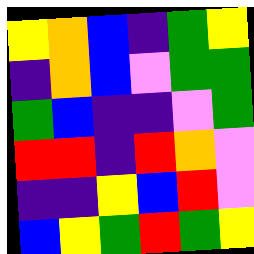[["yellow", "orange", "blue", "indigo", "green", "yellow"], ["indigo", "orange", "blue", "violet", "green", "green"], ["green", "blue", "indigo", "indigo", "violet", "green"], ["red", "red", "indigo", "red", "orange", "violet"], ["indigo", "indigo", "yellow", "blue", "red", "violet"], ["blue", "yellow", "green", "red", "green", "yellow"]]